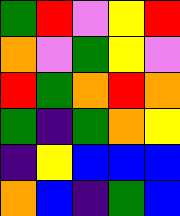[["green", "red", "violet", "yellow", "red"], ["orange", "violet", "green", "yellow", "violet"], ["red", "green", "orange", "red", "orange"], ["green", "indigo", "green", "orange", "yellow"], ["indigo", "yellow", "blue", "blue", "blue"], ["orange", "blue", "indigo", "green", "blue"]]